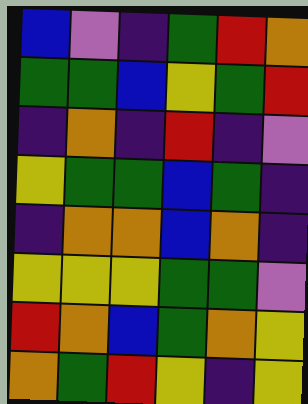[["blue", "violet", "indigo", "green", "red", "orange"], ["green", "green", "blue", "yellow", "green", "red"], ["indigo", "orange", "indigo", "red", "indigo", "violet"], ["yellow", "green", "green", "blue", "green", "indigo"], ["indigo", "orange", "orange", "blue", "orange", "indigo"], ["yellow", "yellow", "yellow", "green", "green", "violet"], ["red", "orange", "blue", "green", "orange", "yellow"], ["orange", "green", "red", "yellow", "indigo", "yellow"]]